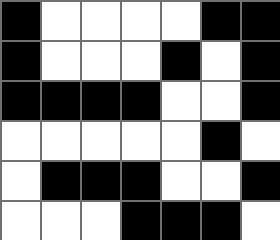[["black", "white", "white", "white", "white", "black", "black"], ["black", "white", "white", "white", "black", "white", "black"], ["black", "black", "black", "black", "white", "white", "black"], ["white", "white", "white", "white", "white", "black", "white"], ["white", "black", "black", "black", "white", "white", "black"], ["white", "white", "white", "black", "black", "black", "white"]]